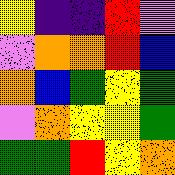[["yellow", "indigo", "indigo", "red", "violet"], ["violet", "orange", "orange", "red", "blue"], ["orange", "blue", "green", "yellow", "green"], ["violet", "orange", "yellow", "yellow", "green"], ["green", "green", "red", "yellow", "orange"]]